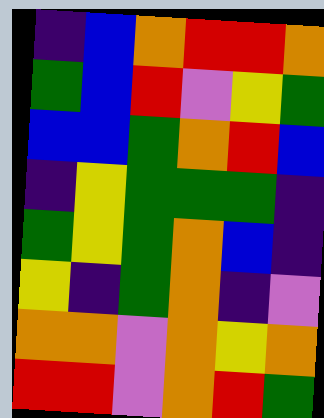[["indigo", "blue", "orange", "red", "red", "orange"], ["green", "blue", "red", "violet", "yellow", "green"], ["blue", "blue", "green", "orange", "red", "blue"], ["indigo", "yellow", "green", "green", "green", "indigo"], ["green", "yellow", "green", "orange", "blue", "indigo"], ["yellow", "indigo", "green", "orange", "indigo", "violet"], ["orange", "orange", "violet", "orange", "yellow", "orange"], ["red", "red", "violet", "orange", "red", "green"]]